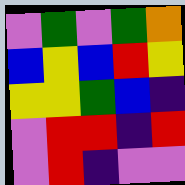[["violet", "green", "violet", "green", "orange"], ["blue", "yellow", "blue", "red", "yellow"], ["yellow", "yellow", "green", "blue", "indigo"], ["violet", "red", "red", "indigo", "red"], ["violet", "red", "indigo", "violet", "violet"]]